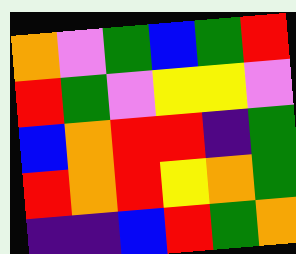[["orange", "violet", "green", "blue", "green", "red"], ["red", "green", "violet", "yellow", "yellow", "violet"], ["blue", "orange", "red", "red", "indigo", "green"], ["red", "orange", "red", "yellow", "orange", "green"], ["indigo", "indigo", "blue", "red", "green", "orange"]]